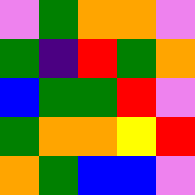[["violet", "green", "orange", "orange", "violet"], ["green", "indigo", "red", "green", "orange"], ["blue", "green", "green", "red", "violet"], ["green", "orange", "orange", "yellow", "red"], ["orange", "green", "blue", "blue", "violet"]]